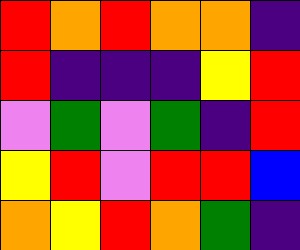[["red", "orange", "red", "orange", "orange", "indigo"], ["red", "indigo", "indigo", "indigo", "yellow", "red"], ["violet", "green", "violet", "green", "indigo", "red"], ["yellow", "red", "violet", "red", "red", "blue"], ["orange", "yellow", "red", "orange", "green", "indigo"]]